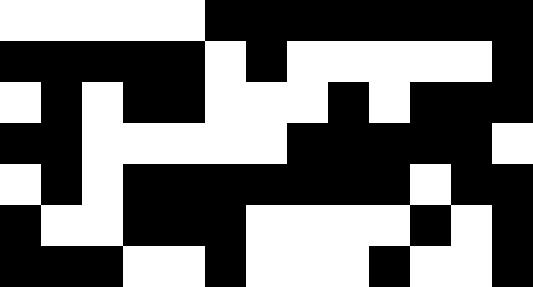[["white", "white", "white", "white", "white", "black", "black", "black", "black", "black", "black", "black", "black"], ["black", "black", "black", "black", "black", "white", "black", "white", "white", "white", "white", "white", "black"], ["white", "black", "white", "black", "black", "white", "white", "white", "black", "white", "black", "black", "black"], ["black", "black", "white", "white", "white", "white", "white", "black", "black", "black", "black", "black", "white"], ["white", "black", "white", "black", "black", "black", "black", "black", "black", "black", "white", "black", "black"], ["black", "white", "white", "black", "black", "black", "white", "white", "white", "white", "black", "white", "black"], ["black", "black", "black", "white", "white", "black", "white", "white", "white", "black", "white", "white", "black"]]